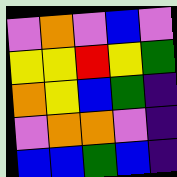[["violet", "orange", "violet", "blue", "violet"], ["yellow", "yellow", "red", "yellow", "green"], ["orange", "yellow", "blue", "green", "indigo"], ["violet", "orange", "orange", "violet", "indigo"], ["blue", "blue", "green", "blue", "indigo"]]